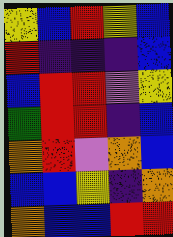[["yellow", "blue", "red", "yellow", "blue"], ["red", "indigo", "indigo", "indigo", "blue"], ["blue", "red", "red", "violet", "yellow"], ["green", "red", "red", "indigo", "blue"], ["orange", "red", "violet", "orange", "blue"], ["blue", "blue", "yellow", "indigo", "orange"], ["orange", "blue", "blue", "red", "red"]]